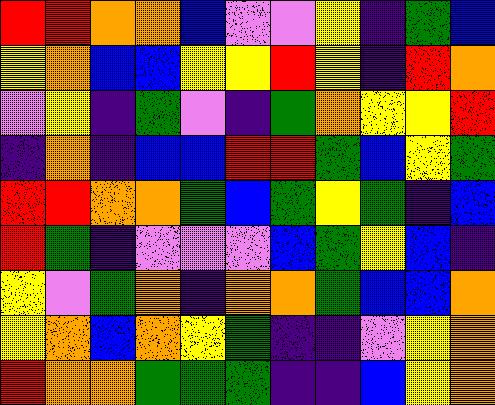[["red", "red", "orange", "orange", "blue", "violet", "violet", "yellow", "indigo", "green", "blue"], ["yellow", "orange", "blue", "blue", "yellow", "yellow", "red", "yellow", "indigo", "red", "orange"], ["violet", "yellow", "indigo", "green", "violet", "indigo", "green", "orange", "yellow", "yellow", "red"], ["indigo", "orange", "indigo", "blue", "blue", "red", "red", "green", "blue", "yellow", "green"], ["red", "red", "orange", "orange", "green", "blue", "green", "yellow", "green", "indigo", "blue"], ["red", "green", "indigo", "violet", "violet", "violet", "blue", "green", "yellow", "blue", "indigo"], ["yellow", "violet", "green", "orange", "indigo", "orange", "orange", "green", "blue", "blue", "orange"], ["yellow", "orange", "blue", "orange", "yellow", "green", "indigo", "indigo", "violet", "yellow", "orange"], ["red", "orange", "orange", "green", "green", "green", "indigo", "indigo", "blue", "yellow", "orange"]]